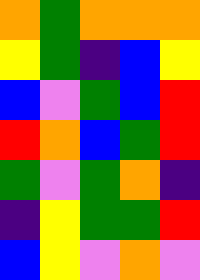[["orange", "green", "orange", "orange", "orange"], ["yellow", "green", "indigo", "blue", "yellow"], ["blue", "violet", "green", "blue", "red"], ["red", "orange", "blue", "green", "red"], ["green", "violet", "green", "orange", "indigo"], ["indigo", "yellow", "green", "green", "red"], ["blue", "yellow", "violet", "orange", "violet"]]